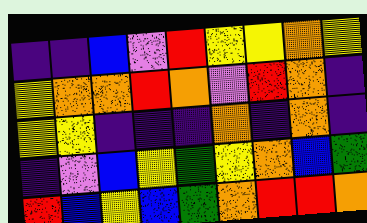[["indigo", "indigo", "blue", "violet", "red", "yellow", "yellow", "orange", "yellow"], ["yellow", "orange", "orange", "red", "orange", "violet", "red", "orange", "indigo"], ["yellow", "yellow", "indigo", "indigo", "indigo", "orange", "indigo", "orange", "indigo"], ["indigo", "violet", "blue", "yellow", "green", "yellow", "orange", "blue", "green"], ["red", "blue", "yellow", "blue", "green", "orange", "red", "red", "orange"]]